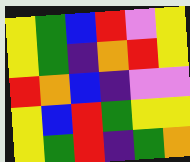[["yellow", "green", "blue", "red", "violet", "yellow"], ["yellow", "green", "indigo", "orange", "red", "yellow"], ["red", "orange", "blue", "indigo", "violet", "violet"], ["yellow", "blue", "red", "green", "yellow", "yellow"], ["yellow", "green", "red", "indigo", "green", "orange"]]